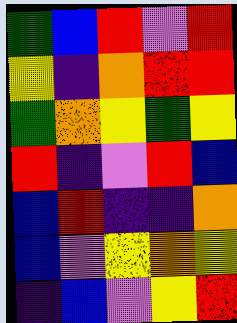[["green", "blue", "red", "violet", "red"], ["yellow", "indigo", "orange", "red", "red"], ["green", "orange", "yellow", "green", "yellow"], ["red", "indigo", "violet", "red", "blue"], ["blue", "red", "indigo", "indigo", "orange"], ["blue", "violet", "yellow", "orange", "yellow"], ["indigo", "blue", "violet", "yellow", "red"]]